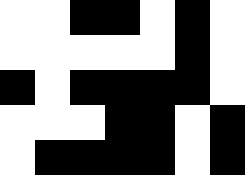[["white", "white", "black", "black", "white", "black", "white"], ["white", "white", "white", "white", "white", "black", "white"], ["black", "white", "black", "black", "black", "black", "white"], ["white", "white", "white", "black", "black", "white", "black"], ["white", "black", "black", "black", "black", "white", "black"]]